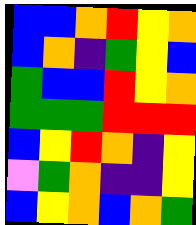[["blue", "blue", "orange", "red", "yellow", "orange"], ["blue", "orange", "indigo", "green", "yellow", "blue"], ["green", "blue", "blue", "red", "yellow", "orange"], ["green", "green", "green", "red", "red", "red"], ["blue", "yellow", "red", "orange", "indigo", "yellow"], ["violet", "green", "orange", "indigo", "indigo", "yellow"], ["blue", "yellow", "orange", "blue", "orange", "green"]]